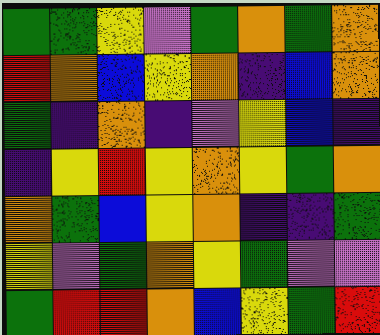[["green", "green", "yellow", "violet", "green", "orange", "green", "orange"], ["red", "orange", "blue", "yellow", "orange", "indigo", "blue", "orange"], ["green", "indigo", "orange", "indigo", "violet", "yellow", "blue", "indigo"], ["indigo", "yellow", "red", "yellow", "orange", "yellow", "green", "orange"], ["orange", "green", "blue", "yellow", "orange", "indigo", "indigo", "green"], ["yellow", "violet", "green", "orange", "yellow", "green", "violet", "violet"], ["green", "red", "red", "orange", "blue", "yellow", "green", "red"]]